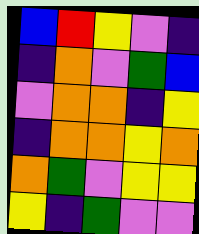[["blue", "red", "yellow", "violet", "indigo"], ["indigo", "orange", "violet", "green", "blue"], ["violet", "orange", "orange", "indigo", "yellow"], ["indigo", "orange", "orange", "yellow", "orange"], ["orange", "green", "violet", "yellow", "yellow"], ["yellow", "indigo", "green", "violet", "violet"]]